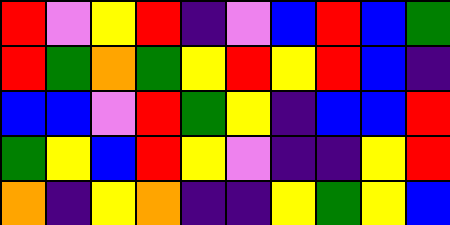[["red", "violet", "yellow", "red", "indigo", "violet", "blue", "red", "blue", "green"], ["red", "green", "orange", "green", "yellow", "red", "yellow", "red", "blue", "indigo"], ["blue", "blue", "violet", "red", "green", "yellow", "indigo", "blue", "blue", "red"], ["green", "yellow", "blue", "red", "yellow", "violet", "indigo", "indigo", "yellow", "red"], ["orange", "indigo", "yellow", "orange", "indigo", "indigo", "yellow", "green", "yellow", "blue"]]